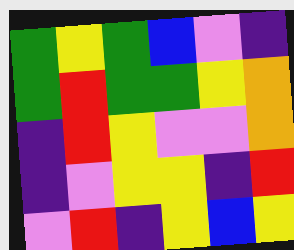[["green", "yellow", "green", "blue", "violet", "indigo"], ["green", "red", "green", "green", "yellow", "orange"], ["indigo", "red", "yellow", "violet", "violet", "orange"], ["indigo", "violet", "yellow", "yellow", "indigo", "red"], ["violet", "red", "indigo", "yellow", "blue", "yellow"]]